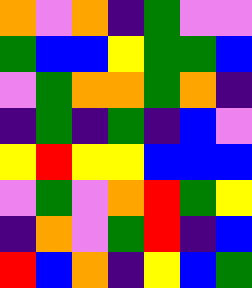[["orange", "violet", "orange", "indigo", "green", "violet", "violet"], ["green", "blue", "blue", "yellow", "green", "green", "blue"], ["violet", "green", "orange", "orange", "green", "orange", "indigo"], ["indigo", "green", "indigo", "green", "indigo", "blue", "violet"], ["yellow", "red", "yellow", "yellow", "blue", "blue", "blue"], ["violet", "green", "violet", "orange", "red", "green", "yellow"], ["indigo", "orange", "violet", "green", "red", "indigo", "blue"], ["red", "blue", "orange", "indigo", "yellow", "blue", "green"]]